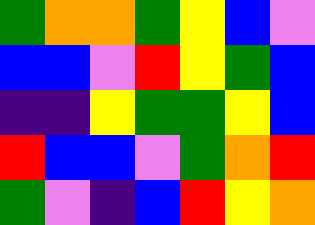[["green", "orange", "orange", "green", "yellow", "blue", "violet"], ["blue", "blue", "violet", "red", "yellow", "green", "blue"], ["indigo", "indigo", "yellow", "green", "green", "yellow", "blue"], ["red", "blue", "blue", "violet", "green", "orange", "red"], ["green", "violet", "indigo", "blue", "red", "yellow", "orange"]]